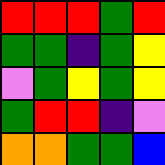[["red", "red", "red", "green", "red"], ["green", "green", "indigo", "green", "yellow"], ["violet", "green", "yellow", "green", "yellow"], ["green", "red", "red", "indigo", "violet"], ["orange", "orange", "green", "green", "blue"]]